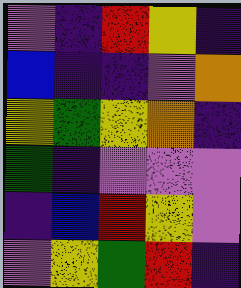[["violet", "indigo", "red", "yellow", "indigo"], ["blue", "indigo", "indigo", "violet", "orange"], ["yellow", "green", "yellow", "orange", "indigo"], ["green", "indigo", "violet", "violet", "violet"], ["indigo", "blue", "red", "yellow", "violet"], ["violet", "yellow", "green", "red", "indigo"]]